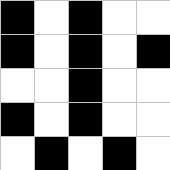[["black", "white", "black", "white", "white"], ["black", "white", "black", "white", "black"], ["white", "white", "black", "white", "white"], ["black", "white", "black", "white", "white"], ["white", "black", "white", "black", "white"]]